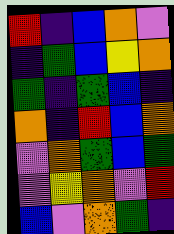[["red", "indigo", "blue", "orange", "violet"], ["indigo", "green", "blue", "yellow", "orange"], ["green", "indigo", "green", "blue", "indigo"], ["orange", "indigo", "red", "blue", "orange"], ["violet", "orange", "green", "blue", "green"], ["violet", "yellow", "orange", "violet", "red"], ["blue", "violet", "orange", "green", "indigo"]]